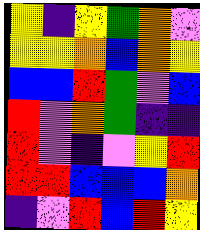[["yellow", "indigo", "yellow", "green", "orange", "violet"], ["yellow", "yellow", "orange", "blue", "orange", "yellow"], ["blue", "blue", "red", "green", "violet", "blue"], ["red", "violet", "orange", "green", "indigo", "indigo"], ["red", "violet", "indigo", "violet", "yellow", "red"], ["red", "red", "blue", "blue", "blue", "orange"], ["indigo", "violet", "red", "blue", "red", "yellow"]]